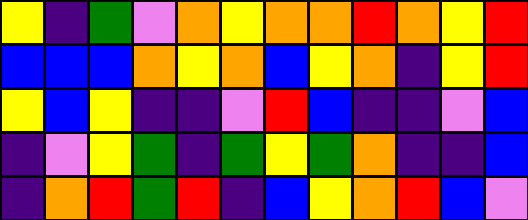[["yellow", "indigo", "green", "violet", "orange", "yellow", "orange", "orange", "red", "orange", "yellow", "red"], ["blue", "blue", "blue", "orange", "yellow", "orange", "blue", "yellow", "orange", "indigo", "yellow", "red"], ["yellow", "blue", "yellow", "indigo", "indigo", "violet", "red", "blue", "indigo", "indigo", "violet", "blue"], ["indigo", "violet", "yellow", "green", "indigo", "green", "yellow", "green", "orange", "indigo", "indigo", "blue"], ["indigo", "orange", "red", "green", "red", "indigo", "blue", "yellow", "orange", "red", "blue", "violet"]]